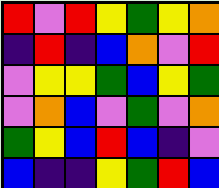[["red", "violet", "red", "yellow", "green", "yellow", "orange"], ["indigo", "red", "indigo", "blue", "orange", "violet", "red"], ["violet", "yellow", "yellow", "green", "blue", "yellow", "green"], ["violet", "orange", "blue", "violet", "green", "violet", "orange"], ["green", "yellow", "blue", "red", "blue", "indigo", "violet"], ["blue", "indigo", "indigo", "yellow", "green", "red", "blue"]]